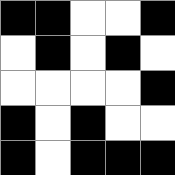[["black", "black", "white", "white", "black"], ["white", "black", "white", "black", "white"], ["white", "white", "white", "white", "black"], ["black", "white", "black", "white", "white"], ["black", "white", "black", "black", "black"]]